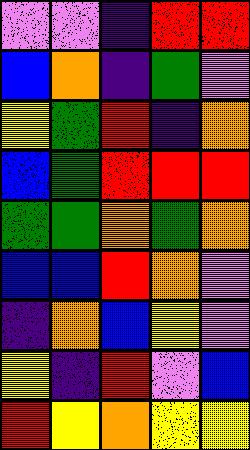[["violet", "violet", "indigo", "red", "red"], ["blue", "orange", "indigo", "green", "violet"], ["yellow", "green", "red", "indigo", "orange"], ["blue", "green", "red", "red", "red"], ["green", "green", "orange", "green", "orange"], ["blue", "blue", "red", "orange", "violet"], ["indigo", "orange", "blue", "yellow", "violet"], ["yellow", "indigo", "red", "violet", "blue"], ["red", "yellow", "orange", "yellow", "yellow"]]